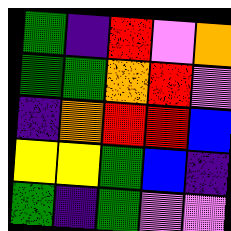[["green", "indigo", "red", "violet", "orange"], ["green", "green", "orange", "red", "violet"], ["indigo", "orange", "red", "red", "blue"], ["yellow", "yellow", "green", "blue", "indigo"], ["green", "indigo", "green", "violet", "violet"]]